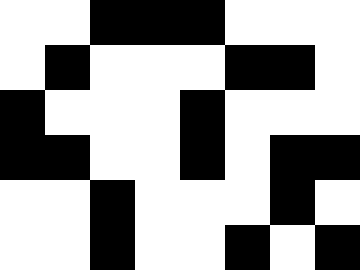[["white", "white", "black", "black", "black", "white", "white", "white"], ["white", "black", "white", "white", "white", "black", "black", "white"], ["black", "white", "white", "white", "black", "white", "white", "white"], ["black", "black", "white", "white", "black", "white", "black", "black"], ["white", "white", "black", "white", "white", "white", "black", "white"], ["white", "white", "black", "white", "white", "black", "white", "black"]]